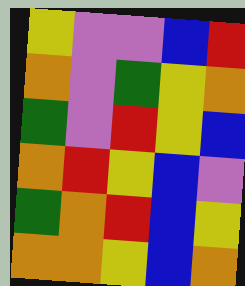[["yellow", "violet", "violet", "blue", "red"], ["orange", "violet", "green", "yellow", "orange"], ["green", "violet", "red", "yellow", "blue"], ["orange", "red", "yellow", "blue", "violet"], ["green", "orange", "red", "blue", "yellow"], ["orange", "orange", "yellow", "blue", "orange"]]